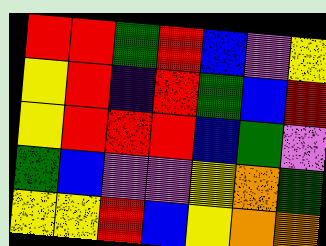[["red", "red", "green", "red", "blue", "violet", "yellow"], ["yellow", "red", "indigo", "red", "green", "blue", "red"], ["yellow", "red", "red", "red", "blue", "green", "violet"], ["green", "blue", "violet", "violet", "yellow", "orange", "green"], ["yellow", "yellow", "red", "blue", "yellow", "orange", "orange"]]